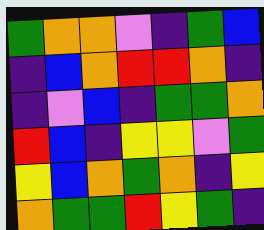[["green", "orange", "orange", "violet", "indigo", "green", "blue"], ["indigo", "blue", "orange", "red", "red", "orange", "indigo"], ["indigo", "violet", "blue", "indigo", "green", "green", "orange"], ["red", "blue", "indigo", "yellow", "yellow", "violet", "green"], ["yellow", "blue", "orange", "green", "orange", "indigo", "yellow"], ["orange", "green", "green", "red", "yellow", "green", "indigo"]]